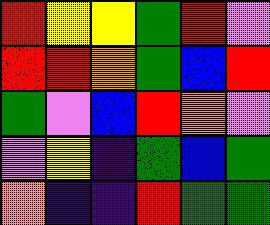[["red", "yellow", "yellow", "green", "red", "violet"], ["red", "red", "orange", "green", "blue", "red"], ["green", "violet", "blue", "red", "orange", "violet"], ["violet", "yellow", "indigo", "green", "blue", "green"], ["orange", "indigo", "indigo", "red", "green", "green"]]